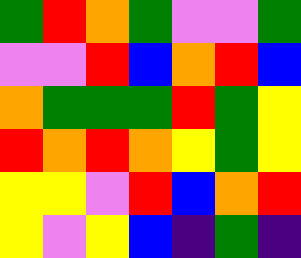[["green", "red", "orange", "green", "violet", "violet", "green"], ["violet", "violet", "red", "blue", "orange", "red", "blue"], ["orange", "green", "green", "green", "red", "green", "yellow"], ["red", "orange", "red", "orange", "yellow", "green", "yellow"], ["yellow", "yellow", "violet", "red", "blue", "orange", "red"], ["yellow", "violet", "yellow", "blue", "indigo", "green", "indigo"]]